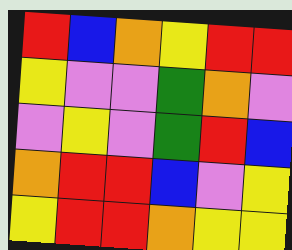[["red", "blue", "orange", "yellow", "red", "red"], ["yellow", "violet", "violet", "green", "orange", "violet"], ["violet", "yellow", "violet", "green", "red", "blue"], ["orange", "red", "red", "blue", "violet", "yellow"], ["yellow", "red", "red", "orange", "yellow", "yellow"]]